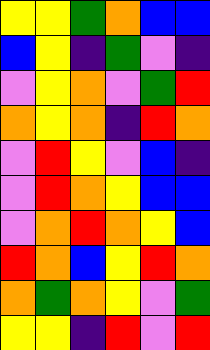[["yellow", "yellow", "green", "orange", "blue", "blue"], ["blue", "yellow", "indigo", "green", "violet", "indigo"], ["violet", "yellow", "orange", "violet", "green", "red"], ["orange", "yellow", "orange", "indigo", "red", "orange"], ["violet", "red", "yellow", "violet", "blue", "indigo"], ["violet", "red", "orange", "yellow", "blue", "blue"], ["violet", "orange", "red", "orange", "yellow", "blue"], ["red", "orange", "blue", "yellow", "red", "orange"], ["orange", "green", "orange", "yellow", "violet", "green"], ["yellow", "yellow", "indigo", "red", "violet", "red"]]